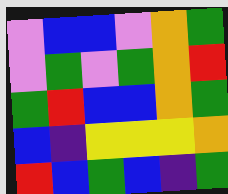[["violet", "blue", "blue", "violet", "orange", "green"], ["violet", "green", "violet", "green", "orange", "red"], ["green", "red", "blue", "blue", "orange", "green"], ["blue", "indigo", "yellow", "yellow", "yellow", "orange"], ["red", "blue", "green", "blue", "indigo", "green"]]